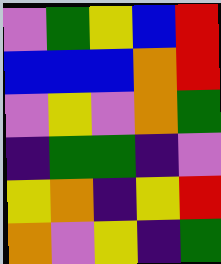[["violet", "green", "yellow", "blue", "red"], ["blue", "blue", "blue", "orange", "red"], ["violet", "yellow", "violet", "orange", "green"], ["indigo", "green", "green", "indigo", "violet"], ["yellow", "orange", "indigo", "yellow", "red"], ["orange", "violet", "yellow", "indigo", "green"]]